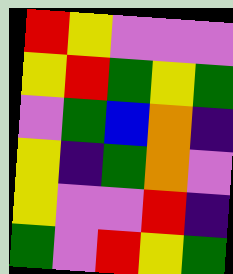[["red", "yellow", "violet", "violet", "violet"], ["yellow", "red", "green", "yellow", "green"], ["violet", "green", "blue", "orange", "indigo"], ["yellow", "indigo", "green", "orange", "violet"], ["yellow", "violet", "violet", "red", "indigo"], ["green", "violet", "red", "yellow", "green"]]